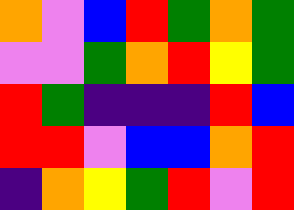[["orange", "violet", "blue", "red", "green", "orange", "green"], ["violet", "violet", "green", "orange", "red", "yellow", "green"], ["red", "green", "indigo", "indigo", "indigo", "red", "blue"], ["red", "red", "violet", "blue", "blue", "orange", "red"], ["indigo", "orange", "yellow", "green", "red", "violet", "red"]]